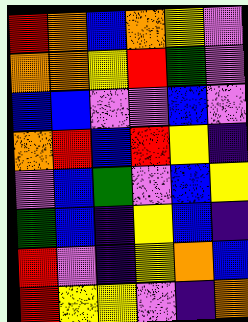[["red", "orange", "blue", "orange", "yellow", "violet"], ["orange", "orange", "yellow", "red", "green", "violet"], ["blue", "blue", "violet", "violet", "blue", "violet"], ["orange", "red", "blue", "red", "yellow", "indigo"], ["violet", "blue", "green", "violet", "blue", "yellow"], ["green", "blue", "indigo", "yellow", "blue", "indigo"], ["red", "violet", "indigo", "yellow", "orange", "blue"], ["red", "yellow", "yellow", "violet", "indigo", "orange"]]